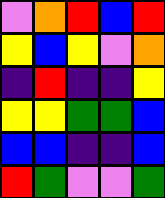[["violet", "orange", "red", "blue", "red"], ["yellow", "blue", "yellow", "violet", "orange"], ["indigo", "red", "indigo", "indigo", "yellow"], ["yellow", "yellow", "green", "green", "blue"], ["blue", "blue", "indigo", "indigo", "blue"], ["red", "green", "violet", "violet", "green"]]